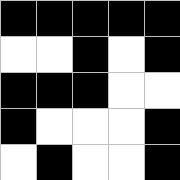[["black", "black", "black", "black", "black"], ["white", "white", "black", "white", "black"], ["black", "black", "black", "white", "white"], ["black", "white", "white", "white", "black"], ["white", "black", "white", "white", "black"]]